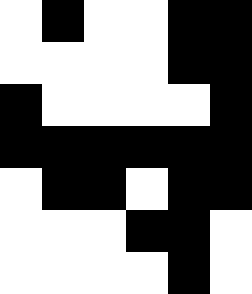[["white", "black", "white", "white", "black", "black"], ["white", "white", "white", "white", "black", "black"], ["black", "white", "white", "white", "white", "black"], ["black", "black", "black", "black", "black", "black"], ["white", "black", "black", "white", "black", "black"], ["white", "white", "white", "black", "black", "white"], ["white", "white", "white", "white", "black", "white"]]